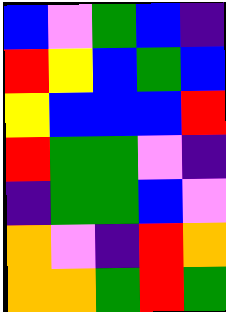[["blue", "violet", "green", "blue", "indigo"], ["red", "yellow", "blue", "green", "blue"], ["yellow", "blue", "blue", "blue", "red"], ["red", "green", "green", "violet", "indigo"], ["indigo", "green", "green", "blue", "violet"], ["orange", "violet", "indigo", "red", "orange"], ["orange", "orange", "green", "red", "green"]]